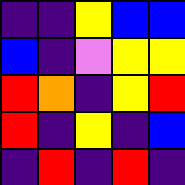[["indigo", "indigo", "yellow", "blue", "blue"], ["blue", "indigo", "violet", "yellow", "yellow"], ["red", "orange", "indigo", "yellow", "red"], ["red", "indigo", "yellow", "indigo", "blue"], ["indigo", "red", "indigo", "red", "indigo"]]